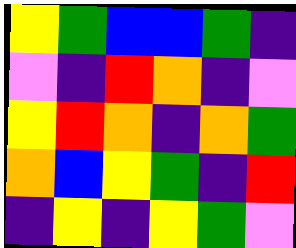[["yellow", "green", "blue", "blue", "green", "indigo"], ["violet", "indigo", "red", "orange", "indigo", "violet"], ["yellow", "red", "orange", "indigo", "orange", "green"], ["orange", "blue", "yellow", "green", "indigo", "red"], ["indigo", "yellow", "indigo", "yellow", "green", "violet"]]